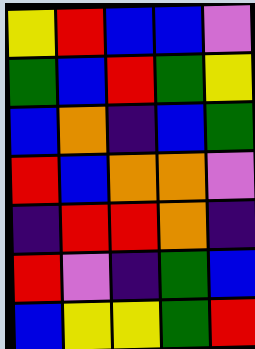[["yellow", "red", "blue", "blue", "violet"], ["green", "blue", "red", "green", "yellow"], ["blue", "orange", "indigo", "blue", "green"], ["red", "blue", "orange", "orange", "violet"], ["indigo", "red", "red", "orange", "indigo"], ["red", "violet", "indigo", "green", "blue"], ["blue", "yellow", "yellow", "green", "red"]]